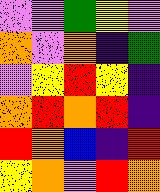[["violet", "violet", "green", "yellow", "violet"], ["orange", "violet", "orange", "indigo", "green"], ["violet", "yellow", "red", "yellow", "indigo"], ["orange", "red", "orange", "red", "indigo"], ["red", "orange", "blue", "indigo", "red"], ["yellow", "orange", "violet", "red", "orange"]]